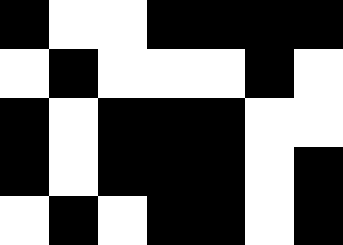[["black", "white", "white", "black", "black", "black", "black"], ["white", "black", "white", "white", "white", "black", "white"], ["black", "white", "black", "black", "black", "white", "white"], ["black", "white", "black", "black", "black", "white", "black"], ["white", "black", "white", "black", "black", "white", "black"]]